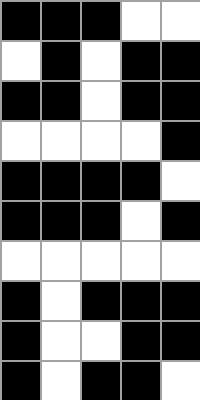[["black", "black", "black", "white", "white"], ["white", "black", "white", "black", "black"], ["black", "black", "white", "black", "black"], ["white", "white", "white", "white", "black"], ["black", "black", "black", "black", "white"], ["black", "black", "black", "white", "black"], ["white", "white", "white", "white", "white"], ["black", "white", "black", "black", "black"], ["black", "white", "white", "black", "black"], ["black", "white", "black", "black", "white"]]